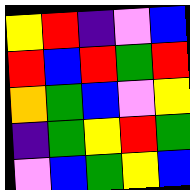[["yellow", "red", "indigo", "violet", "blue"], ["red", "blue", "red", "green", "red"], ["orange", "green", "blue", "violet", "yellow"], ["indigo", "green", "yellow", "red", "green"], ["violet", "blue", "green", "yellow", "blue"]]